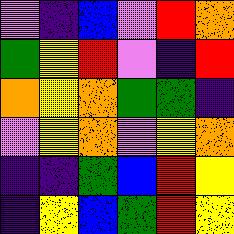[["violet", "indigo", "blue", "violet", "red", "orange"], ["green", "yellow", "red", "violet", "indigo", "red"], ["orange", "yellow", "orange", "green", "green", "indigo"], ["violet", "yellow", "orange", "violet", "yellow", "orange"], ["indigo", "indigo", "green", "blue", "red", "yellow"], ["indigo", "yellow", "blue", "green", "red", "yellow"]]